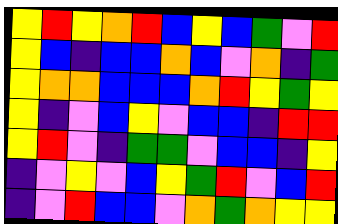[["yellow", "red", "yellow", "orange", "red", "blue", "yellow", "blue", "green", "violet", "red"], ["yellow", "blue", "indigo", "blue", "blue", "orange", "blue", "violet", "orange", "indigo", "green"], ["yellow", "orange", "orange", "blue", "blue", "blue", "orange", "red", "yellow", "green", "yellow"], ["yellow", "indigo", "violet", "blue", "yellow", "violet", "blue", "blue", "indigo", "red", "red"], ["yellow", "red", "violet", "indigo", "green", "green", "violet", "blue", "blue", "indigo", "yellow"], ["indigo", "violet", "yellow", "violet", "blue", "yellow", "green", "red", "violet", "blue", "red"], ["indigo", "violet", "red", "blue", "blue", "violet", "orange", "green", "orange", "yellow", "yellow"]]